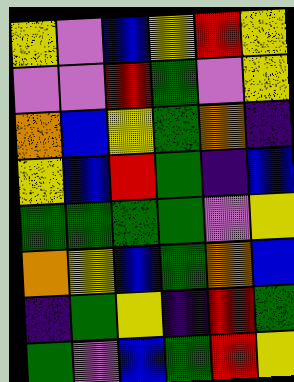[["yellow", "violet", "blue", "yellow", "red", "yellow"], ["violet", "violet", "red", "green", "violet", "yellow"], ["orange", "blue", "yellow", "green", "orange", "indigo"], ["yellow", "blue", "red", "green", "indigo", "blue"], ["green", "green", "green", "green", "violet", "yellow"], ["orange", "yellow", "blue", "green", "orange", "blue"], ["indigo", "green", "yellow", "indigo", "red", "green"], ["green", "violet", "blue", "green", "red", "yellow"]]